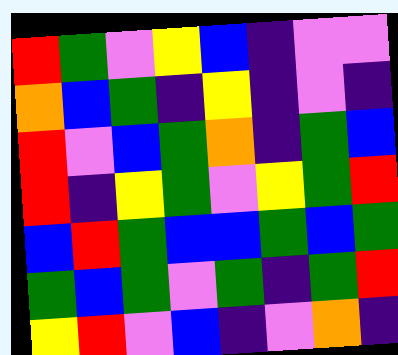[["red", "green", "violet", "yellow", "blue", "indigo", "violet", "violet"], ["orange", "blue", "green", "indigo", "yellow", "indigo", "violet", "indigo"], ["red", "violet", "blue", "green", "orange", "indigo", "green", "blue"], ["red", "indigo", "yellow", "green", "violet", "yellow", "green", "red"], ["blue", "red", "green", "blue", "blue", "green", "blue", "green"], ["green", "blue", "green", "violet", "green", "indigo", "green", "red"], ["yellow", "red", "violet", "blue", "indigo", "violet", "orange", "indigo"]]